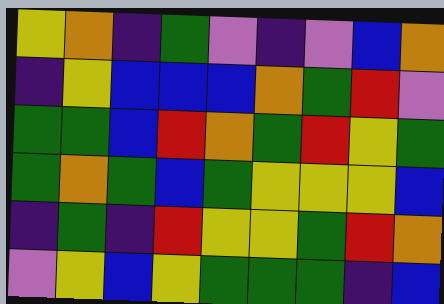[["yellow", "orange", "indigo", "green", "violet", "indigo", "violet", "blue", "orange"], ["indigo", "yellow", "blue", "blue", "blue", "orange", "green", "red", "violet"], ["green", "green", "blue", "red", "orange", "green", "red", "yellow", "green"], ["green", "orange", "green", "blue", "green", "yellow", "yellow", "yellow", "blue"], ["indigo", "green", "indigo", "red", "yellow", "yellow", "green", "red", "orange"], ["violet", "yellow", "blue", "yellow", "green", "green", "green", "indigo", "blue"]]